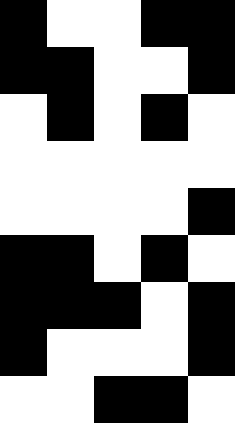[["black", "white", "white", "black", "black"], ["black", "black", "white", "white", "black"], ["white", "black", "white", "black", "white"], ["white", "white", "white", "white", "white"], ["white", "white", "white", "white", "black"], ["black", "black", "white", "black", "white"], ["black", "black", "black", "white", "black"], ["black", "white", "white", "white", "black"], ["white", "white", "black", "black", "white"]]